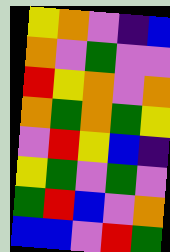[["yellow", "orange", "violet", "indigo", "blue"], ["orange", "violet", "green", "violet", "violet"], ["red", "yellow", "orange", "violet", "orange"], ["orange", "green", "orange", "green", "yellow"], ["violet", "red", "yellow", "blue", "indigo"], ["yellow", "green", "violet", "green", "violet"], ["green", "red", "blue", "violet", "orange"], ["blue", "blue", "violet", "red", "green"]]